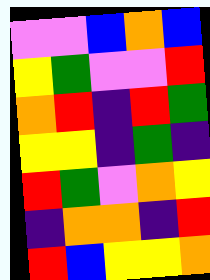[["violet", "violet", "blue", "orange", "blue"], ["yellow", "green", "violet", "violet", "red"], ["orange", "red", "indigo", "red", "green"], ["yellow", "yellow", "indigo", "green", "indigo"], ["red", "green", "violet", "orange", "yellow"], ["indigo", "orange", "orange", "indigo", "red"], ["red", "blue", "yellow", "yellow", "orange"]]